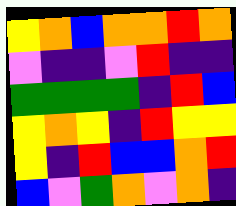[["yellow", "orange", "blue", "orange", "orange", "red", "orange"], ["violet", "indigo", "indigo", "violet", "red", "indigo", "indigo"], ["green", "green", "green", "green", "indigo", "red", "blue"], ["yellow", "orange", "yellow", "indigo", "red", "yellow", "yellow"], ["yellow", "indigo", "red", "blue", "blue", "orange", "red"], ["blue", "violet", "green", "orange", "violet", "orange", "indigo"]]